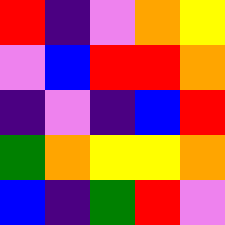[["red", "indigo", "violet", "orange", "yellow"], ["violet", "blue", "red", "red", "orange"], ["indigo", "violet", "indigo", "blue", "red"], ["green", "orange", "yellow", "yellow", "orange"], ["blue", "indigo", "green", "red", "violet"]]